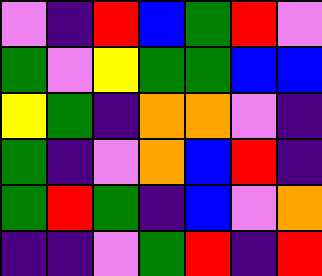[["violet", "indigo", "red", "blue", "green", "red", "violet"], ["green", "violet", "yellow", "green", "green", "blue", "blue"], ["yellow", "green", "indigo", "orange", "orange", "violet", "indigo"], ["green", "indigo", "violet", "orange", "blue", "red", "indigo"], ["green", "red", "green", "indigo", "blue", "violet", "orange"], ["indigo", "indigo", "violet", "green", "red", "indigo", "red"]]